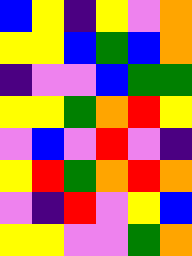[["blue", "yellow", "indigo", "yellow", "violet", "orange"], ["yellow", "yellow", "blue", "green", "blue", "orange"], ["indigo", "violet", "violet", "blue", "green", "green"], ["yellow", "yellow", "green", "orange", "red", "yellow"], ["violet", "blue", "violet", "red", "violet", "indigo"], ["yellow", "red", "green", "orange", "red", "orange"], ["violet", "indigo", "red", "violet", "yellow", "blue"], ["yellow", "yellow", "violet", "violet", "green", "orange"]]